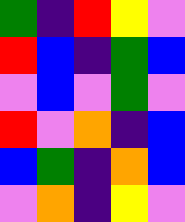[["green", "indigo", "red", "yellow", "violet"], ["red", "blue", "indigo", "green", "blue"], ["violet", "blue", "violet", "green", "violet"], ["red", "violet", "orange", "indigo", "blue"], ["blue", "green", "indigo", "orange", "blue"], ["violet", "orange", "indigo", "yellow", "violet"]]